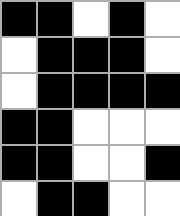[["black", "black", "white", "black", "white"], ["white", "black", "black", "black", "white"], ["white", "black", "black", "black", "black"], ["black", "black", "white", "white", "white"], ["black", "black", "white", "white", "black"], ["white", "black", "black", "white", "white"]]